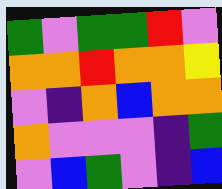[["green", "violet", "green", "green", "red", "violet"], ["orange", "orange", "red", "orange", "orange", "yellow"], ["violet", "indigo", "orange", "blue", "orange", "orange"], ["orange", "violet", "violet", "violet", "indigo", "green"], ["violet", "blue", "green", "violet", "indigo", "blue"]]